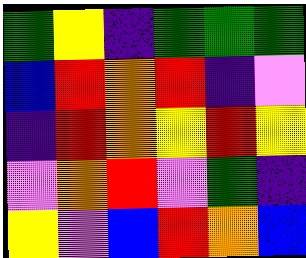[["green", "yellow", "indigo", "green", "green", "green"], ["blue", "red", "orange", "red", "indigo", "violet"], ["indigo", "red", "orange", "yellow", "red", "yellow"], ["violet", "orange", "red", "violet", "green", "indigo"], ["yellow", "violet", "blue", "red", "orange", "blue"]]